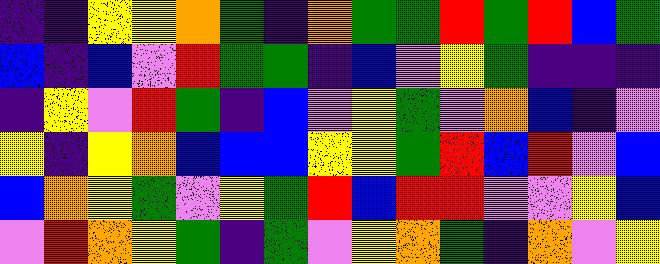[["indigo", "indigo", "yellow", "yellow", "orange", "green", "indigo", "orange", "green", "green", "red", "green", "red", "blue", "green"], ["blue", "indigo", "blue", "violet", "red", "green", "green", "indigo", "blue", "violet", "yellow", "green", "indigo", "indigo", "indigo"], ["indigo", "yellow", "violet", "red", "green", "indigo", "blue", "violet", "yellow", "green", "violet", "orange", "blue", "indigo", "violet"], ["yellow", "indigo", "yellow", "orange", "blue", "blue", "blue", "yellow", "yellow", "green", "red", "blue", "red", "violet", "blue"], ["blue", "orange", "yellow", "green", "violet", "yellow", "green", "red", "blue", "red", "red", "violet", "violet", "yellow", "blue"], ["violet", "red", "orange", "yellow", "green", "indigo", "green", "violet", "yellow", "orange", "green", "indigo", "orange", "violet", "yellow"]]